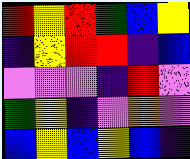[["red", "yellow", "red", "green", "blue", "yellow"], ["indigo", "yellow", "red", "red", "indigo", "blue"], ["violet", "violet", "violet", "indigo", "red", "violet"], ["green", "yellow", "indigo", "violet", "orange", "violet"], ["blue", "yellow", "blue", "yellow", "blue", "indigo"]]